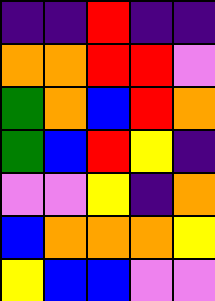[["indigo", "indigo", "red", "indigo", "indigo"], ["orange", "orange", "red", "red", "violet"], ["green", "orange", "blue", "red", "orange"], ["green", "blue", "red", "yellow", "indigo"], ["violet", "violet", "yellow", "indigo", "orange"], ["blue", "orange", "orange", "orange", "yellow"], ["yellow", "blue", "blue", "violet", "violet"]]